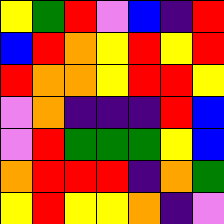[["yellow", "green", "red", "violet", "blue", "indigo", "red"], ["blue", "red", "orange", "yellow", "red", "yellow", "red"], ["red", "orange", "orange", "yellow", "red", "red", "yellow"], ["violet", "orange", "indigo", "indigo", "indigo", "red", "blue"], ["violet", "red", "green", "green", "green", "yellow", "blue"], ["orange", "red", "red", "red", "indigo", "orange", "green"], ["yellow", "red", "yellow", "yellow", "orange", "indigo", "violet"]]